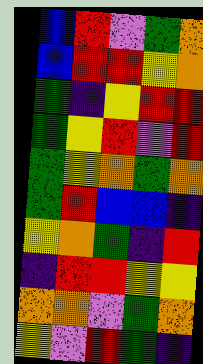[["blue", "red", "violet", "green", "orange"], ["blue", "red", "red", "yellow", "orange"], ["green", "indigo", "yellow", "red", "red"], ["green", "yellow", "red", "violet", "red"], ["green", "yellow", "orange", "green", "orange"], ["green", "red", "blue", "blue", "indigo"], ["yellow", "orange", "green", "indigo", "red"], ["indigo", "red", "red", "yellow", "yellow"], ["orange", "orange", "violet", "green", "orange"], ["yellow", "violet", "red", "green", "indigo"]]